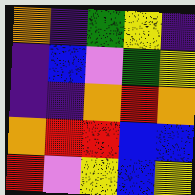[["orange", "indigo", "green", "yellow", "indigo"], ["indigo", "blue", "violet", "green", "yellow"], ["indigo", "indigo", "orange", "red", "orange"], ["orange", "red", "red", "blue", "blue"], ["red", "violet", "yellow", "blue", "yellow"]]